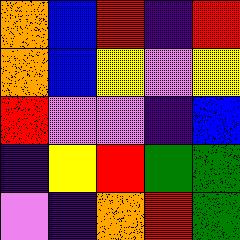[["orange", "blue", "red", "indigo", "red"], ["orange", "blue", "yellow", "violet", "yellow"], ["red", "violet", "violet", "indigo", "blue"], ["indigo", "yellow", "red", "green", "green"], ["violet", "indigo", "orange", "red", "green"]]